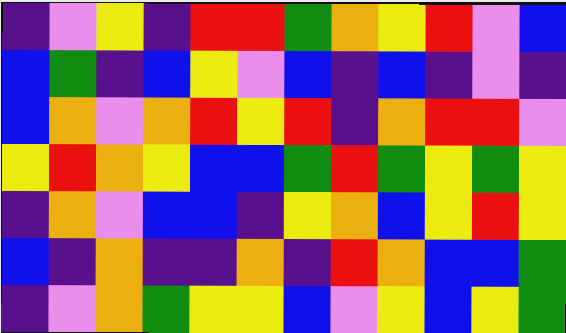[["indigo", "violet", "yellow", "indigo", "red", "red", "green", "orange", "yellow", "red", "violet", "blue"], ["blue", "green", "indigo", "blue", "yellow", "violet", "blue", "indigo", "blue", "indigo", "violet", "indigo"], ["blue", "orange", "violet", "orange", "red", "yellow", "red", "indigo", "orange", "red", "red", "violet"], ["yellow", "red", "orange", "yellow", "blue", "blue", "green", "red", "green", "yellow", "green", "yellow"], ["indigo", "orange", "violet", "blue", "blue", "indigo", "yellow", "orange", "blue", "yellow", "red", "yellow"], ["blue", "indigo", "orange", "indigo", "indigo", "orange", "indigo", "red", "orange", "blue", "blue", "green"], ["indigo", "violet", "orange", "green", "yellow", "yellow", "blue", "violet", "yellow", "blue", "yellow", "green"]]